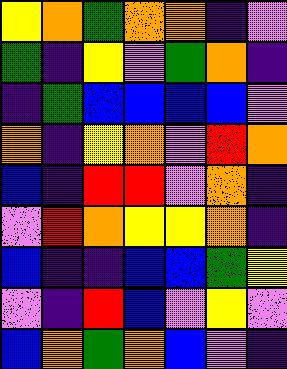[["yellow", "orange", "green", "orange", "orange", "indigo", "violet"], ["green", "indigo", "yellow", "violet", "green", "orange", "indigo"], ["indigo", "green", "blue", "blue", "blue", "blue", "violet"], ["orange", "indigo", "yellow", "orange", "violet", "red", "orange"], ["blue", "indigo", "red", "red", "violet", "orange", "indigo"], ["violet", "red", "orange", "yellow", "yellow", "orange", "indigo"], ["blue", "indigo", "indigo", "blue", "blue", "green", "yellow"], ["violet", "indigo", "red", "blue", "violet", "yellow", "violet"], ["blue", "orange", "green", "orange", "blue", "violet", "indigo"]]